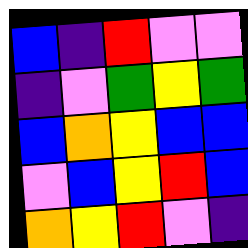[["blue", "indigo", "red", "violet", "violet"], ["indigo", "violet", "green", "yellow", "green"], ["blue", "orange", "yellow", "blue", "blue"], ["violet", "blue", "yellow", "red", "blue"], ["orange", "yellow", "red", "violet", "indigo"]]